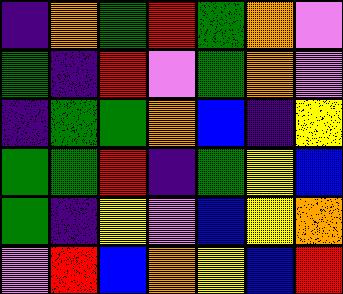[["indigo", "orange", "green", "red", "green", "orange", "violet"], ["green", "indigo", "red", "violet", "green", "orange", "violet"], ["indigo", "green", "green", "orange", "blue", "indigo", "yellow"], ["green", "green", "red", "indigo", "green", "yellow", "blue"], ["green", "indigo", "yellow", "violet", "blue", "yellow", "orange"], ["violet", "red", "blue", "orange", "yellow", "blue", "red"]]